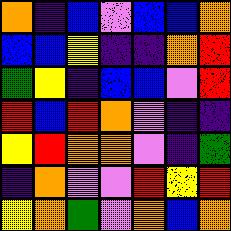[["orange", "indigo", "blue", "violet", "blue", "blue", "orange"], ["blue", "blue", "yellow", "indigo", "indigo", "orange", "red"], ["green", "yellow", "indigo", "blue", "blue", "violet", "red"], ["red", "blue", "red", "orange", "violet", "indigo", "indigo"], ["yellow", "red", "orange", "orange", "violet", "indigo", "green"], ["indigo", "orange", "violet", "violet", "red", "yellow", "red"], ["yellow", "orange", "green", "violet", "orange", "blue", "orange"]]